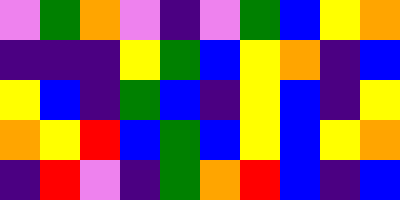[["violet", "green", "orange", "violet", "indigo", "violet", "green", "blue", "yellow", "orange"], ["indigo", "indigo", "indigo", "yellow", "green", "blue", "yellow", "orange", "indigo", "blue"], ["yellow", "blue", "indigo", "green", "blue", "indigo", "yellow", "blue", "indigo", "yellow"], ["orange", "yellow", "red", "blue", "green", "blue", "yellow", "blue", "yellow", "orange"], ["indigo", "red", "violet", "indigo", "green", "orange", "red", "blue", "indigo", "blue"]]